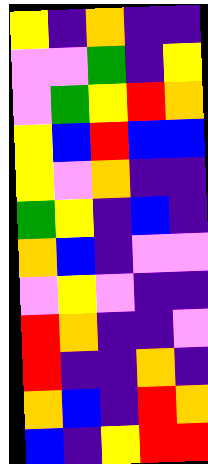[["yellow", "indigo", "orange", "indigo", "indigo"], ["violet", "violet", "green", "indigo", "yellow"], ["violet", "green", "yellow", "red", "orange"], ["yellow", "blue", "red", "blue", "blue"], ["yellow", "violet", "orange", "indigo", "indigo"], ["green", "yellow", "indigo", "blue", "indigo"], ["orange", "blue", "indigo", "violet", "violet"], ["violet", "yellow", "violet", "indigo", "indigo"], ["red", "orange", "indigo", "indigo", "violet"], ["red", "indigo", "indigo", "orange", "indigo"], ["orange", "blue", "indigo", "red", "orange"], ["blue", "indigo", "yellow", "red", "red"]]